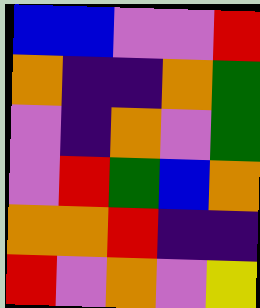[["blue", "blue", "violet", "violet", "red"], ["orange", "indigo", "indigo", "orange", "green"], ["violet", "indigo", "orange", "violet", "green"], ["violet", "red", "green", "blue", "orange"], ["orange", "orange", "red", "indigo", "indigo"], ["red", "violet", "orange", "violet", "yellow"]]